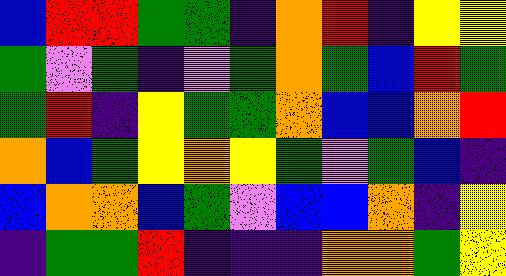[["blue", "red", "red", "green", "green", "indigo", "orange", "red", "indigo", "yellow", "yellow"], ["green", "violet", "green", "indigo", "violet", "green", "orange", "green", "blue", "red", "green"], ["green", "red", "indigo", "yellow", "green", "green", "orange", "blue", "blue", "orange", "red"], ["orange", "blue", "green", "yellow", "orange", "yellow", "green", "violet", "green", "blue", "indigo"], ["blue", "orange", "orange", "blue", "green", "violet", "blue", "blue", "orange", "indigo", "yellow"], ["indigo", "green", "green", "red", "indigo", "indigo", "indigo", "orange", "orange", "green", "yellow"]]